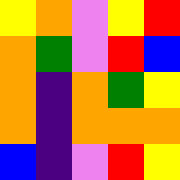[["yellow", "orange", "violet", "yellow", "red"], ["orange", "green", "violet", "red", "blue"], ["orange", "indigo", "orange", "green", "yellow"], ["orange", "indigo", "orange", "orange", "orange"], ["blue", "indigo", "violet", "red", "yellow"]]